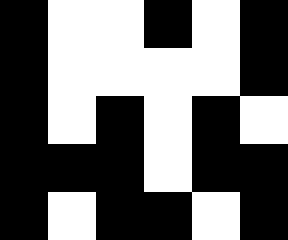[["black", "white", "white", "black", "white", "black"], ["black", "white", "white", "white", "white", "black"], ["black", "white", "black", "white", "black", "white"], ["black", "black", "black", "white", "black", "black"], ["black", "white", "black", "black", "white", "black"]]